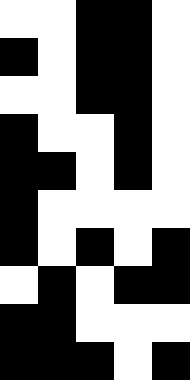[["white", "white", "black", "black", "white"], ["black", "white", "black", "black", "white"], ["white", "white", "black", "black", "white"], ["black", "white", "white", "black", "white"], ["black", "black", "white", "black", "white"], ["black", "white", "white", "white", "white"], ["black", "white", "black", "white", "black"], ["white", "black", "white", "black", "black"], ["black", "black", "white", "white", "white"], ["black", "black", "black", "white", "black"]]